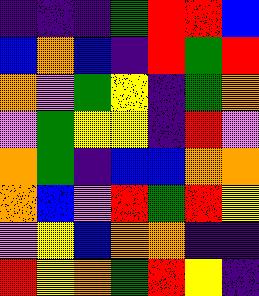[["indigo", "indigo", "indigo", "green", "red", "red", "blue"], ["blue", "orange", "blue", "indigo", "red", "green", "red"], ["orange", "violet", "green", "yellow", "indigo", "green", "orange"], ["violet", "green", "yellow", "yellow", "indigo", "red", "violet"], ["orange", "green", "indigo", "blue", "blue", "orange", "orange"], ["orange", "blue", "violet", "red", "green", "red", "yellow"], ["violet", "yellow", "blue", "orange", "orange", "indigo", "indigo"], ["red", "yellow", "orange", "green", "red", "yellow", "indigo"]]